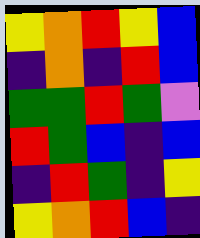[["yellow", "orange", "red", "yellow", "blue"], ["indigo", "orange", "indigo", "red", "blue"], ["green", "green", "red", "green", "violet"], ["red", "green", "blue", "indigo", "blue"], ["indigo", "red", "green", "indigo", "yellow"], ["yellow", "orange", "red", "blue", "indigo"]]